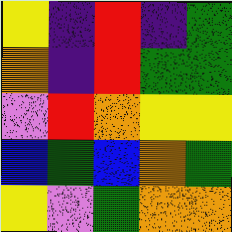[["yellow", "indigo", "red", "indigo", "green"], ["orange", "indigo", "red", "green", "green"], ["violet", "red", "orange", "yellow", "yellow"], ["blue", "green", "blue", "orange", "green"], ["yellow", "violet", "green", "orange", "orange"]]